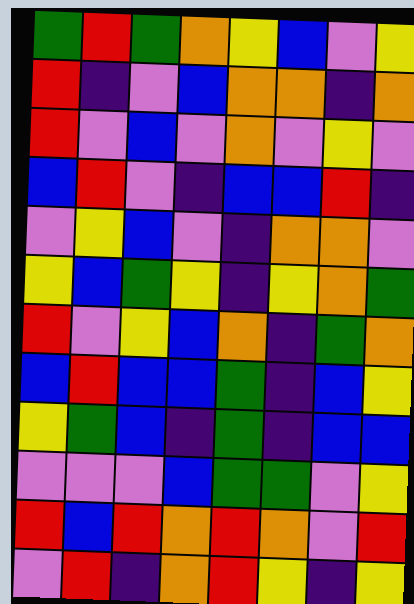[["green", "red", "green", "orange", "yellow", "blue", "violet", "yellow"], ["red", "indigo", "violet", "blue", "orange", "orange", "indigo", "orange"], ["red", "violet", "blue", "violet", "orange", "violet", "yellow", "violet"], ["blue", "red", "violet", "indigo", "blue", "blue", "red", "indigo"], ["violet", "yellow", "blue", "violet", "indigo", "orange", "orange", "violet"], ["yellow", "blue", "green", "yellow", "indigo", "yellow", "orange", "green"], ["red", "violet", "yellow", "blue", "orange", "indigo", "green", "orange"], ["blue", "red", "blue", "blue", "green", "indigo", "blue", "yellow"], ["yellow", "green", "blue", "indigo", "green", "indigo", "blue", "blue"], ["violet", "violet", "violet", "blue", "green", "green", "violet", "yellow"], ["red", "blue", "red", "orange", "red", "orange", "violet", "red"], ["violet", "red", "indigo", "orange", "red", "yellow", "indigo", "yellow"]]